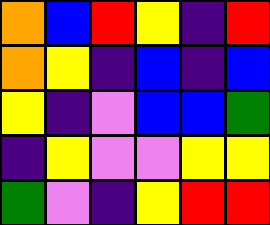[["orange", "blue", "red", "yellow", "indigo", "red"], ["orange", "yellow", "indigo", "blue", "indigo", "blue"], ["yellow", "indigo", "violet", "blue", "blue", "green"], ["indigo", "yellow", "violet", "violet", "yellow", "yellow"], ["green", "violet", "indigo", "yellow", "red", "red"]]